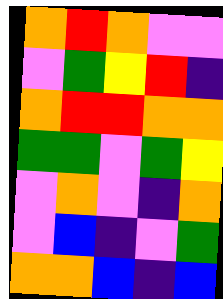[["orange", "red", "orange", "violet", "violet"], ["violet", "green", "yellow", "red", "indigo"], ["orange", "red", "red", "orange", "orange"], ["green", "green", "violet", "green", "yellow"], ["violet", "orange", "violet", "indigo", "orange"], ["violet", "blue", "indigo", "violet", "green"], ["orange", "orange", "blue", "indigo", "blue"]]